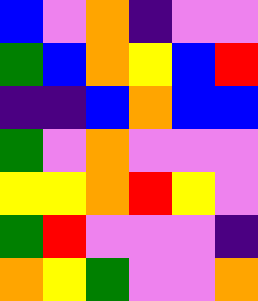[["blue", "violet", "orange", "indigo", "violet", "violet"], ["green", "blue", "orange", "yellow", "blue", "red"], ["indigo", "indigo", "blue", "orange", "blue", "blue"], ["green", "violet", "orange", "violet", "violet", "violet"], ["yellow", "yellow", "orange", "red", "yellow", "violet"], ["green", "red", "violet", "violet", "violet", "indigo"], ["orange", "yellow", "green", "violet", "violet", "orange"]]